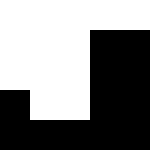[["white", "white", "white", "white", "white"], ["white", "white", "white", "black", "black"], ["white", "white", "white", "black", "black"], ["black", "white", "white", "black", "black"], ["black", "black", "black", "black", "black"]]